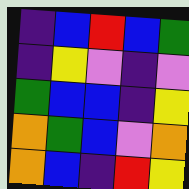[["indigo", "blue", "red", "blue", "green"], ["indigo", "yellow", "violet", "indigo", "violet"], ["green", "blue", "blue", "indigo", "yellow"], ["orange", "green", "blue", "violet", "orange"], ["orange", "blue", "indigo", "red", "yellow"]]